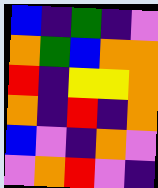[["blue", "indigo", "green", "indigo", "violet"], ["orange", "green", "blue", "orange", "orange"], ["red", "indigo", "yellow", "yellow", "orange"], ["orange", "indigo", "red", "indigo", "orange"], ["blue", "violet", "indigo", "orange", "violet"], ["violet", "orange", "red", "violet", "indigo"]]